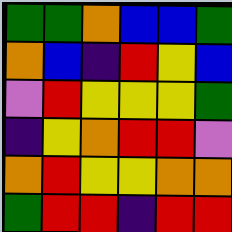[["green", "green", "orange", "blue", "blue", "green"], ["orange", "blue", "indigo", "red", "yellow", "blue"], ["violet", "red", "yellow", "yellow", "yellow", "green"], ["indigo", "yellow", "orange", "red", "red", "violet"], ["orange", "red", "yellow", "yellow", "orange", "orange"], ["green", "red", "red", "indigo", "red", "red"]]